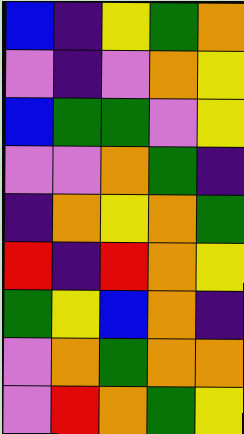[["blue", "indigo", "yellow", "green", "orange"], ["violet", "indigo", "violet", "orange", "yellow"], ["blue", "green", "green", "violet", "yellow"], ["violet", "violet", "orange", "green", "indigo"], ["indigo", "orange", "yellow", "orange", "green"], ["red", "indigo", "red", "orange", "yellow"], ["green", "yellow", "blue", "orange", "indigo"], ["violet", "orange", "green", "orange", "orange"], ["violet", "red", "orange", "green", "yellow"]]